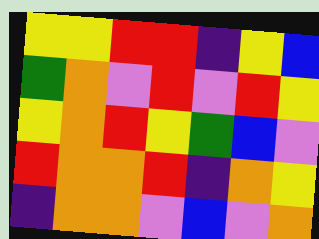[["yellow", "yellow", "red", "red", "indigo", "yellow", "blue"], ["green", "orange", "violet", "red", "violet", "red", "yellow"], ["yellow", "orange", "red", "yellow", "green", "blue", "violet"], ["red", "orange", "orange", "red", "indigo", "orange", "yellow"], ["indigo", "orange", "orange", "violet", "blue", "violet", "orange"]]